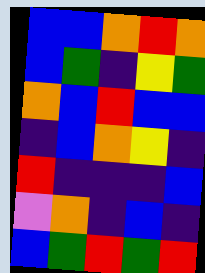[["blue", "blue", "orange", "red", "orange"], ["blue", "green", "indigo", "yellow", "green"], ["orange", "blue", "red", "blue", "blue"], ["indigo", "blue", "orange", "yellow", "indigo"], ["red", "indigo", "indigo", "indigo", "blue"], ["violet", "orange", "indigo", "blue", "indigo"], ["blue", "green", "red", "green", "red"]]